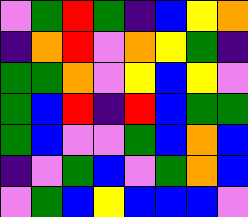[["violet", "green", "red", "green", "indigo", "blue", "yellow", "orange"], ["indigo", "orange", "red", "violet", "orange", "yellow", "green", "indigo"], ["green", "green", "orange", "violet", "yellow", "blue", "yellow", "violet"], ["green", "blue", "red", "indigo", "red", "blue", "green", "green"], ["green", "blue", "violet", "violet", "green", "blue", "orange", "blue"], ["indigo", "violet", "green", "blue", "violet", "green", "orange", "blue"], ["violet", "green", "blue", "yellow", "blue", "blue", "blue", "violet"]]